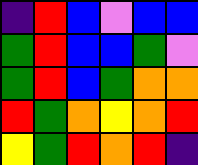[["indigo", "red", "blue", "violet", "blue", "blue"], ["green", "red", "blue", "blue", "green", "violet"], ["green", "red", "blue", "green", "orange", "orange"], ["red", "green", "orange", "yellow", "orange", "red"], ["yellow", "green", "red", "orange", "red", "indigo"]]